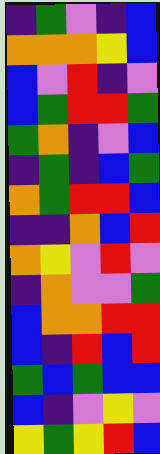[["indigo", "green", "violet", "indigo", "blue"], ["orange", "orange", "orange", "yellow", "blue"], ["blue", "violet", "red", "indigo", "violet"], ["blue", "green", "red", "red", "green"], ["green", "orange", "indigo", "violet", "blue"], ["indigo", "green", "indigo", "blue", "green"], ["orange", "green", "red", "red", "blue"], ["indigo", "indigo", "orange", "blue", "red"], ["orange", "yellow", "violet", "red", "violet"], ["indigo", "orange", "violet", "violet", "green"], ["blue", "orange", "orange", "red", "red"], ["blue", "indigo", "red", "blue", "red"], ["green", "blue", "green", "blue", "blue"], ["blue", "indigo", "violet", "yellow", "violet"], ["yellow", "green", "yellow", "red", "blue"]]